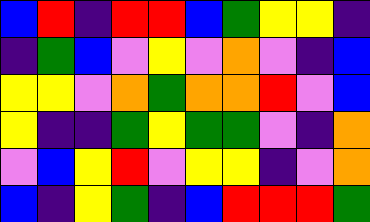[["blue", "red", "indigo", "red", "red", "blue", "green", "yellow", "yellow", "indigo"], ["indigo", "green", "blue", "violet", "yellow", "violet", "orange", "violet", "indigo", "blue"], ["yellow", "yellow", "violet", "orange", "green", "orange", "orange", "red", "violet", "blue"], ["yellow", "indigo", "indigo", "green", "yellow", "green", "green", "violet", "indigo", "orange"], ["violet", "blue", "yellow", "red", "violet", "yellow", "yellow", "indigo", "violet", "orange"], ["blue", "indigo", "yellow", "green", "indigo", "blue", "red", "red", "red", "green"]]